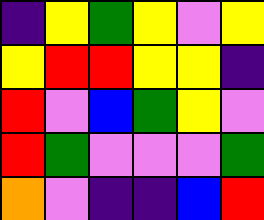[["indigo", "yellow", "green", "yellow", "violet", "yellow"], ["yellow", "red", "red", "yellow", "yellow", "indigo"], ["red", "violet", "blue", "green", "yellow", "violet"], ["red", "green", "violet", "violet", "violet", "green"], ["orange", "violet", "indigo", "indigo", "blue", "red"]]